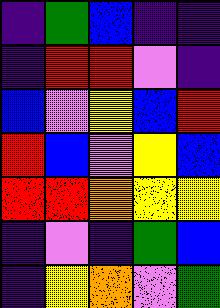[["indigo", "green", "blue", "indigo", "indigo"], ["indigo", "red", "red", "violet", "indigo"], ["blue", "violet", "yellow", "blue", "red"], ["red", "blue", "violet", "yellow", "blue"], ["red", "red", "orange", "yellow", "yellow"], ["indigo", "violet", "indigo", "green", "blue"], ["indigo", "yellow", "orange", "violet", "green"]]